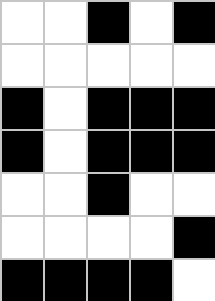[["white", "white", "black", "white", "black"], ["white", "white", "white", "white", "white"], ["black", "white", "black", "black", "black"], ["black", "white", "black", "black", "black"], ["white", "white", "black", "white", "white"], ["white", "white", "white", "white", "black"], ["black", "black", "black", "black", "white"]]